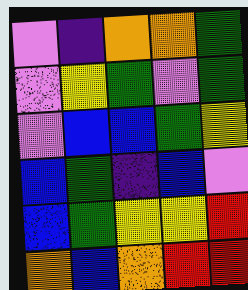[["violet", "indigo", "orange", "orange", "green"], ["violet", "yellow", "green", "violet", "green"], ["violet", "blue", "blue", "green", "yellow"], ["blue", "green", "indigo", "blue", "violet"], ["blue", "green", "yellow", "yellow", "red"], ["orange", "blue", "orange", "red", "red"]]